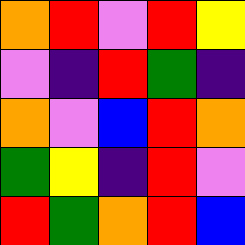[["orange", "red", "violet", "red", "yellow"], ["violet", "indigo", "red", "green", "indigo"], ["orange", "violet", "blue", "red", "orange"], ["green", "yellow", "indigo", "red", "violet"], ["red", "green", "orange", "red", "blue"]]